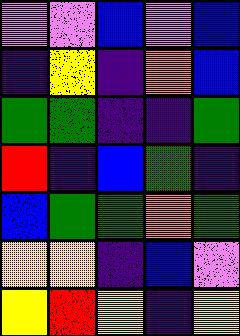[["violet", "violet", "blue", "violet", "blue"], ["indigo", "yellow", "indigo", "orange", "blue"], ["green", "green", "indigo", "indigo", "green"], ["red", "indigo", "blue", "green", "indigo"], ["blue", "green", "green", "orange", "green"], ["yellow", "yellow", "indigo", "blue", "violet"], ["yellow", "red", "yellow", "indigo", "yellow"]]